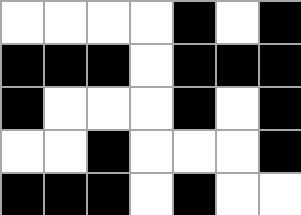[["white", "white", "white", "white", "black", "white", "black"], ["black", "black", "black", "white", "black", "black", "black"], ["black", "white", "white", "white", "black", "white", "black"], ["white", "white", "black", "white", "white", "white", "black"], ["black", "black", "black", "white", "black", "white", "white"]]